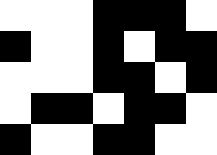[["white", "white", "white", "black", "black", "black", "white"], ["black", "white", "white", "black", "white", "black", "black"], ["white", "white", "white", "black", "black", "white", "black"], ["white", "black", "black", "white", "black", "black", "white"], ["black", "white", "white", "black", "black", "white", "white"]]